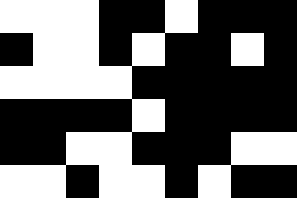[["white", "white", "white", "black", "black", "white", "black", "black", "black"], ["black", "white", "white", "black", "white", "black", "black", "white", "black"], ["white", "white", "white", "white", "black", "black", "black", "black", "black"], ["black", "black", "black", "black", "white", "black", "black", "black", "black"], ["black", "black", "white", "white", "black", "black", "black", "white", "white"], ["white", "white", "black", "white", "white", "black", "white", "black", "black"]]